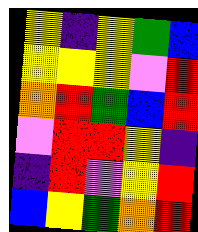[["yellow", "indigo", "yellow", "green", "blue"], ["yellow", "yellow", "yellow", "violet", "red"], ["orange", "red", "green", "blue", "red"], ["violet", "red", "red", "yellow", "indigo"], ["indigo", "red", "violet", "yellow", "red"], ["blue", "yellow", "green", "orange", "red"]]